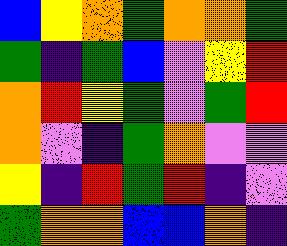[["blue", "yellow", "orange", "green", "orange", "orange", "green"], ["green", "indigo", "green", "blue", "violet", "yellow", "red"], ["orange", "red", "yellow", "green", "violet", "green", "red"], ["orange", "violet", "indigo", "green", "orange", "violet", "violet"], ["yellow", "indigo", "red", "green", "red", "indigo", "violet"], ["green", "orange", "orange", "blue", "blue", "orange", "indigo"]]